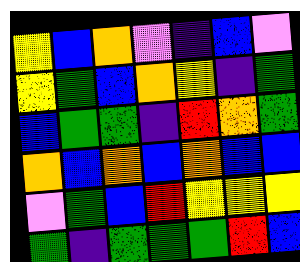[["yellow", "blue", "orange", "violet", "indigo", "blue", "violet"], ["yellow", "green", "blue", "orange", "yellow", "indigo", "green"], ["blue", "green", "green", "indigo", "red", "orange", "green"], ["orange", "blue", "orange", "blue", "orange", "blue", "blue"], ["violet", "green", "blue", "red", "yellow", "yellow", "yellow"], ["green", "indigo", "green", "green", "green", "red", "blue"]]